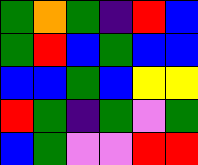[["green", "orange", "green", "indigo", "red", "blue"], ["green", "red", "blue", "green", "blue", "blue"], ["blue", "blue", "green", "blue", "yellow", "yellow"], ["red", "green", "indigo", "green", "violet", "green"], ["blue", "green", "violet", "violet", "red", "red"]]